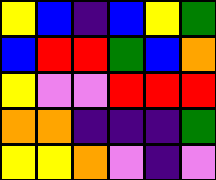[["yellow", "blue", "indigo", "blue", "yellow", "green"], ["blue", "red", "red", "green", "blue", "orange"], ["yellow", "violet", "violet", "red", "red", "red"], ["orange", "orange", "indigo", "indigo", "indigo", "green"], ["yellow", "yellow", "orange", "violet", "indigo", "violet"]]